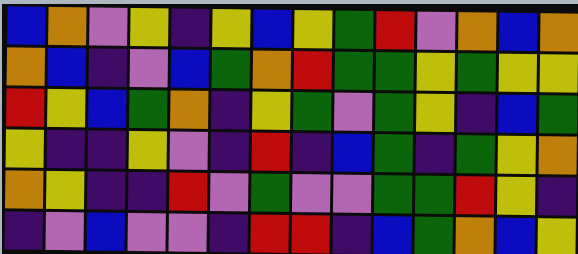[["blue", "orange", "violet", "yellow", "indigo", "yellow", "blue", "yellow", "green", "red", "violet", "orange", "blue", "orange"], ["orange", "blue", "indigo", "violet", "blue", "green", "orange", "red", "green", "green", "yellow", "green", "yellow", "yellow"], ["red", "yellow", "blue", "green", "orange", "indigo", "yellow", "green", "violet", "green", "yellow", "indigo", "blue", "green"], ["yellow", "indigo", "indigo", "yellow", "violet", "indigo", "red", "indigo", "blue", "green", "indigo", "green", "yellow", "orange"], ["orange", "yellow", "indigo", "indigo", "red", "violet", "green", "violet", "violet", "green", "green", "red", "yellow", "indigo"], ["indigo", "violet", "blue", "violet", "violet", "indigo", "red", "red", "indigo", "blue", "green", "orange", "blue", "yellow"]]